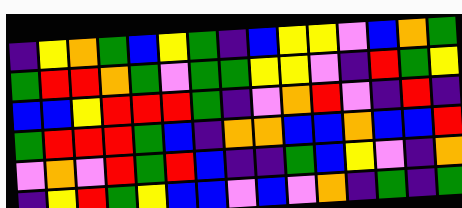[["indigo", "yellow", "orange", "green", "blue", "yellow", "green", "indigo", "blue", "yellow", "yellow", "violet", "blue", "orange", "green"], ["green", "red", "red", "orange", "green", "violet", "green", "green", "yellow", "yellow", "violet", "indigo", "red", "green", "yellow"], ["blue", "blue", "yellow", "red", "red", "red", "green", "indigo", "violet", "orange", "red", "violet", "indigo", "red", "indigo"], ["green", "red", "red", "red", "green", "blue", "indigo", "orange", "orange", "blue", "blue", "orange", "blue", "blue", "red"], ["violet", "orange", "violet", "red", "green", "red", "blue", "indigo", "indigo", "green", "blue", "yellow", "violet", "indigo", "orange"], ["indigo", "yellow", "red", "green", "yellow", "blue", "blue", "violet", "blue", "violet", "orange", "indigo", "green", "indigo", "green"]]